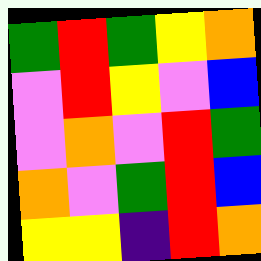[["green", "red", "green", "yellow", "orange"], ["violet", "red", "yellow", "violet", "blue"], ["violet", "orange", "violet", "red", "green"], ["orange", "violet", "green", "red", "blue"], ["yellow", "yellow", "indigo", "red", "orange"]]